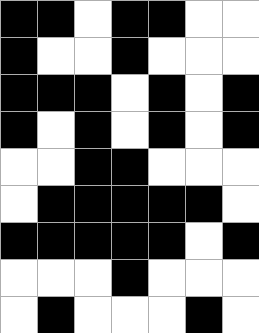[["black", "black", "white", "black", "black", "white", "white"], ["black", "white", "white", "black", "white", "white", "white"], ["black", "black", "black", "white", "black", "white", "black"], ["black", "white", "black", "white", "black", "white", "black"], ["white", "white", "black", "black", "white", "white", "white"], ["white", "black", "black", "black", "black", "black", "white"], ["black", "black", "black", "black", "black", "white", "black"], ["white", "white", "white", "black", "white", "white", "white"], ["white", "black", "white", "white", "white", "black", "white"]]